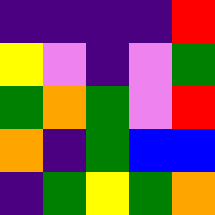[["indigo", "indigo", "indigo", "indigo", "red"], ["yellow", "violet", "indigo", "violet", "green"], ["green", "orange", "green", "violet", "red"], ["orange", "indigo", "green", "blue", "blue"], ["indigo", "green", "yellow", "green", "orange"]]